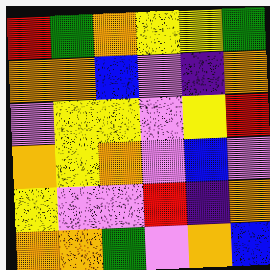[["red", "green", "orange", "yellow", "yellow", "green"], ["orange", "orange", "blue", "violet", "indigo", "orange"], ["violet", "yellow", "yellow", "violet", "yellow", "red"], ["orange", "yellow", "orange", "violet", "blue", "violet"], ["yellow", "violet", "violet", "red", "indigo", "orange"], ["orange", "orange", "green", "violet", "orange", "blue"]]